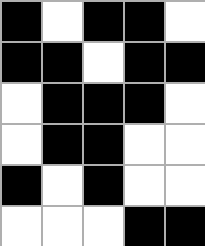[["black", "white", "black", "black", "white"], ["black", "black", "white", "black", "black"], ["white", "black", "black", "black", "white"], ["white", "black", "black", "white", "white"], ["black", "white", "black", "white", "white"], ["white", "white", "white", "black", "black"]]